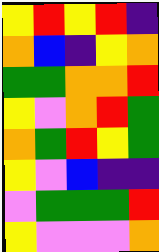[["yellow", "red", "yellow", "red", "indigo"], ["orange", "blue", "indigo", "yellow", "orange"], ["green", "green", "orange", "orange", "red"], ["yellow", "violet", "orange", "red", "green"], ["orange", "green", "red", "yellow", "green"], ["yellow", "violet", "blue", "indigo", "indigo"], ["violet", "green", "green", "green", "red"], ["yellow", "violet", "violet", "violet", "orange"]]